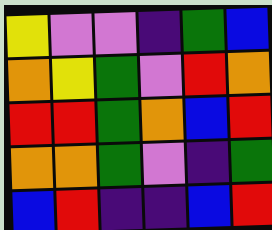[["yellow", "violet", "violet", "indigo", "green", "blue"], ["orange", "yellow", "green", "violet", "red", "orange"], ["red", "red", "green", "orange", "blue", "red"], ["orange", "orange", "green", "violet", "indigo", "green"], ["blue", "red", "indigo", "indigo", "blue", "red"]]